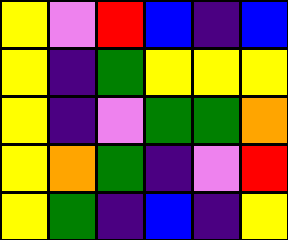[["yellow", "violet", "red", "blue", "indigo", "blue"], ["yellow", "indigo", "green", "yellow", "yellow", "yellow"], ["yellow", "indigo", "violet", "green", "green", "orange"], ["yellow", "orange", "green", "indigo", "violet", "red"], ["yellow", "green", "indigo", "blue", "indigo", "yellow"]]